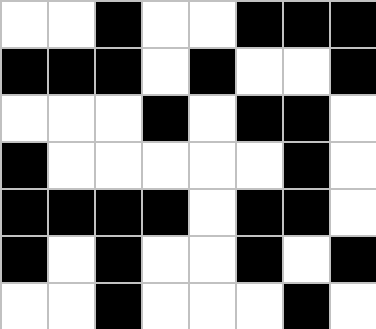[["white", "white", "black", "white", "white", "black", "black", "black"], ["black", "black", "black", "white", "black", "white", "white", "black"], ["white", "white", "white", "black", "white", "black", "black", "white"], ["black", "white", "white", "white", "white", "white", "black", "white"], ["black", "black", "black", "black", "white", "black", "black", "white"], ["black", "white", "black", "white", "white", "black", "white", "black"], ["white", "white", "black", "white", "white", "white", "black", "white"]]